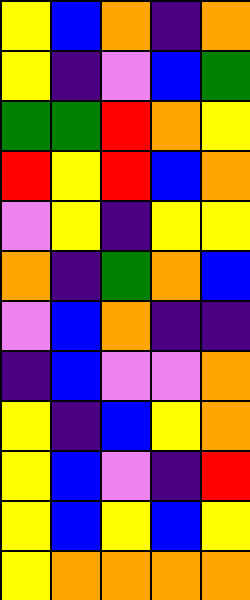[["yellow", "blue", "orange", "indigo", "orange"], ["yellow", "indigo", "violet", "blue", "green"], ["green", "green", "red", "orange", "yellow"], ["red", "yellow", "red", "blue", "orange"], ["violet", "yellow", "indigo", "yellow", "yellow"], ["orange", "indigo", "green", "orange", "blue"], ["violet", "blue", "orange", "indigo", "indigo"], ["indigo", "blue", "violet", "violet", "orange"], ["yellow", "indigo", "blue", "yellow", "orange"], ["yellow", "blue", "violet", "indigo", "red"], ["yellow", "blue", "yellow", "blue", "yellow"], ["yellow", "orange", "orange", "orange", "orange"]]